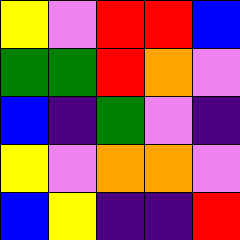[["yellow", "violet", "red", "red", "blue"], ["green", "green", "red", "orange", "violet"], ["blue", "indigo", "green", "violet", "indigo"], ["yellow", "violet", "orange", "orange", "violet"], ["blue", "yellow", "indigo", "indigo", "red"]]